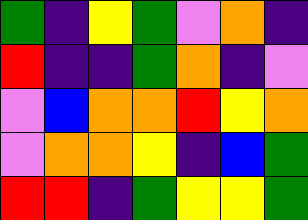[["green", "indigo", "yellow", "green", "violet", "orange", "indigo"], ["red", "indigo", "indigo", "green", "orange", "indigo", "violet"], ["violet", "blue", "orange", "orange", "red", "yellow", "orange"], ["violet", "orange", "orange", "yellow", "indigo", "blue", "green"], ["red", "red", "indigo", "green", "yellow", "yellow", "green"]]